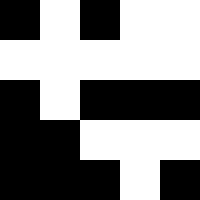[["black", "white", "black", "white", "white"], ["white", "white", "white", "white", "white"], ["black", "white", "black", "black", "black"], ["black", "black", "white", "white", "white"], ["black", "black", "black", "white", "black"]]